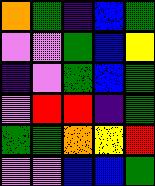[["orange", "green", "indigo", "blue", "green"], ["violet", "violet", "green", "blue", "yellow"], ["indigo", "violet", "green", "blue", "green"], ["violet", "red", "red", "indigo", "green"], ["green", "green", "orange", "yellow", "red"], ["violet", "violet", "blue", "blue", "green"]]